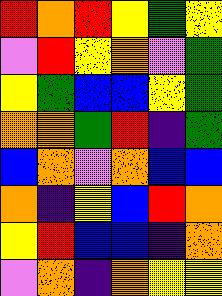[["red", "orange", "red", "yellow", "green", "yellow"], ["violet", "red", "yellow", "orange", "violet", "green"], ["yellow", "green", "blue", "blue", "yellow", "green"], ["orange", "orange", "green", "red", "indigo", "green"], ["blue", "orange", "violet", "orange", "blue", "blue"], ["orange", "indigo", "yellow", "blue", "red", "orange"], ["yellow", "red", "blue", "blue", "indigo", "orange"], ["violet", "orange", "indigo", "orange", "yellow", "yellow"]]